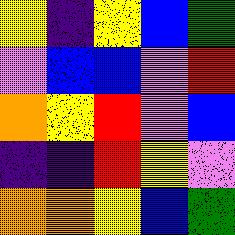[["yellow", "indigo", "yellow", "blue", "green"], ["violet", "blue", "blue", "violet", "red"], ["orange", "yellow", "red", "violet", "blue"], ["indigo", "indigo", "red", "yellow", "violet"], ["orange", "orange", "yellow", "blue", "green"]]